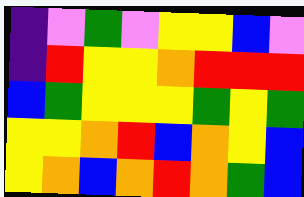[["indigo", "violet", "green", "violet", "yellow", "yellow", "blue", "violet"], ["indigo", "red", "yellow", "yellow", "orange", "red", "red", "red"], ["blue", "green", "yellow", "yellow", "yellow", "green", "yellow", "green"], ["yellow", "yellow", "orange", "red", "blue", "orange", "yellow", "blue"], ["yellow", "orange", "blue", "orange", "red", "orange", "green", "blue"]]